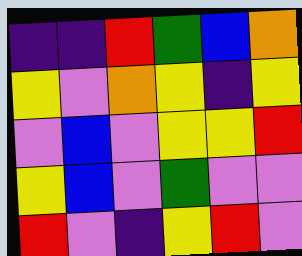[["indigo", "indigo", "red", "green", "blue", "orange"], ["yellow", "violet", "orange", "yellow", "indigo", "yellow"], ["violet", "blue", "violet", "yellow", "yellow", "red"], ["yellow", "blue", "violet", "green", "violet", "violet"], ["red", "violet", "indigo", "yellow", "red", "violet"]]